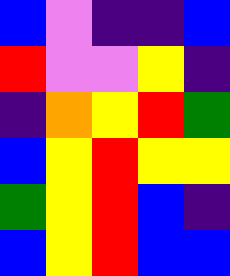[["blue", "violet", "indigo", "indigo", "blue"], ["red", "violet", "violet", "yellow", "indigo"], ["indigo", "orange", "yellow", "red", "green"], ["blue", "yellow", "red", "yellow", "yellow"], ["green", "yellow", "red", "blue", "indigo"], ["blue", "yellow", "red", "blue", "blue"]]